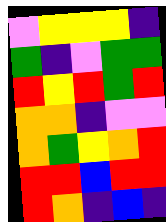[["violet", "yellow", "yellow", "yellow", "indigo"], ["green", "indigo", "violet", "green", "green"], ["red", "yellow", "red", "green", "red"], ["orange", "orange", "indigo", "violet", "violet"], ["orange", "green", "yellow", "orange", "red"], ["red", "red", "blue", "red", "red"], ["red", "orange", "indigo", "blue", "indigo"]]